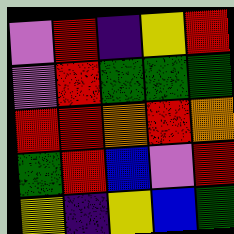[["violet", "red", "indigo", "yellow", "red"], ["violet", "red", "green", "green", "green"], ["red", "red", "orange", "red", "orange"], ["green", "red", "blue", "violet", "red"], ["yellow", "indigo", "yellow", "blue", "green"]]